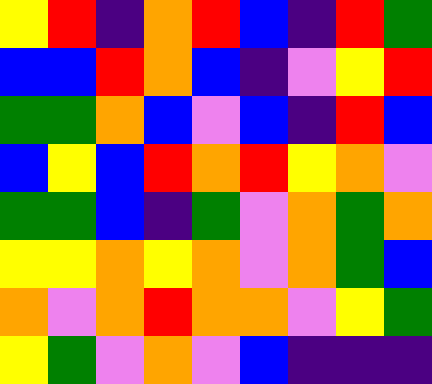[["yellow", "red", "indigo", "orange", "red", "blue", "indigo", "red", "green"], ["blue", "blue", "red", "orange", "blue", "indigo", "violet", "yellow", "red"], ["green", "green", "orange", "blue", "violet", "blue", "indigo", "red", "blue"], ["blue", "yellow", "blue", "red", "orange", "red", "yellow", "orange", "violet"], ["green", "green", "blue", "indigo", "green", "violet", "orange", "green", "orange"], ["yellow", "yellow", "orange", "yellow", "orange", "violet", "orange", "green", "blue"], ["orange", "violet", "orange", "red", "orange", "orange", "violet", "yellow", "green"], ["yellow", "green", "violet", "orange", "violet", "blue", "indigo", "indigo", "indigo"]]